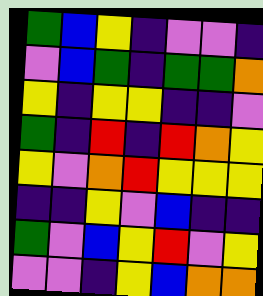[["green", "blue", "yellow", "indigo", "violet", "violet", "indigo"], ["violet", "blue", "green", "indigo", "green", "green", "orange"], ["yellow", "indigo", "yellow", "yellow", "indigo", "indigo", "violet"], ["green", "indigo", "red", "indigo", "red", "orange", "yellow"], ["yellow", "violet", "orange", "red", "yellow", "yellow", "yellow"], ["indigo", "indigo", "yellow", "violet", "blue", "indigo", "indigo"], ["green", "violet", "blue", "yellow", "red", "violet", "yellow"], ["violet", "violet", "indigo", "yellow", "blue", "orange", "orange"]]